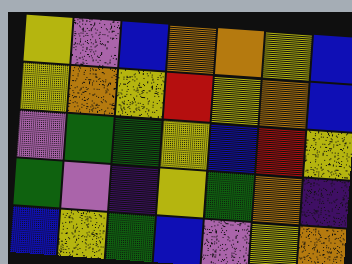[["yellow", "violet", "blue", "orange", "orange", "yellow", "blue"], ["yellow", "orange", "yellow", "red", "yellow", "orange", "blue"], ["violet", "green", "green", "yellow", "blue", "red", "yellow"], ["green", "violet", "indigo", "yellow", "green", "orange", "indigo"], ["blue", "yellow", "green", "blue", "violet", "yellow", "orange"]]